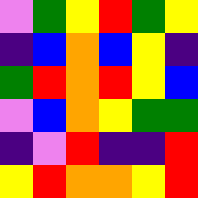[["violet", "green", "yellow", "red", "green", "yellow"], ["indigo", "blue", "orange", "blue", "yellow", "indigo"], ["green", "red", "orange", "red", "yellow", "blue"], ["violet", "blue", "orange", "yellow", "green", "green"], ["indigo", "violet", "red", "indigo", "indigo", "red"], ["yellow", "red", "orange", "orange", "yellow", "red"]]